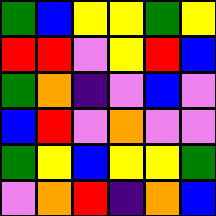[["green", "blue", "yellow", "yellow", "green", "yellow"], ["red", "red", "violet", "yellow", "red", "blue"], ["green", "orange", "indigo", "violet", "blue", "violet"], ["blue", "red", "violet", "orange", "violet", "violet"], ["green", "yellow", "blue", "yellow", "yellow", "green"], ["violet", "orange", "red", "indigo", "orange", "blue"]]